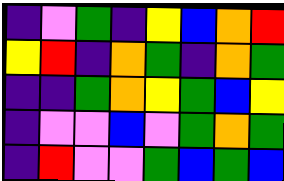[["indigo", "violet", "green", "indigo", "yellow", "blue", "orange", "red"], ["yellow", "red", "indigo", "orange", "green", "indigo", "orange", "green"], ["indigo", "indigo", "green", "orange", "yellow", "green", "blue", "yellow"], ["indigo", "violet", "violet", "blue", "violet", "green", "orange", "green"], ["indigo", "red", "violet", "violet", "green", "blue", "green", "blue"]]